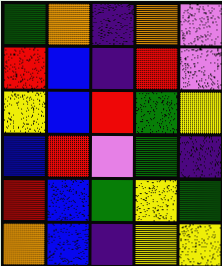[["green", "orange", "indigo", "orange", "violet"], ["red", "blue", "indigo", "red", "violet"], ["yellow", "blue", "red", "green", "yellow"], ["blue", "red", "violet", "green", "indigo"], ["red", "blue", "green", "yellow", "green"], ["orange", "blue", "indigo", "yellow", "yellow"]]